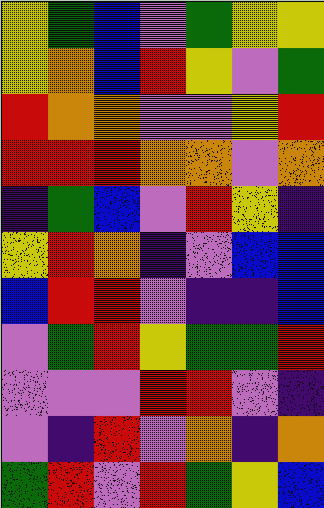[["yellow", "green", "blue", "violet", "green", "yellow", "yellow"], ["yellow", "orange", "blue", "red", "yellow", "violet", "green"], ["red", "orange", "orange", "violet", "violet", "yellow", "red"], ["red", "red", "red", "orange", "orange", "violet", "orange"], ["indigo", "green", "blue", "violet", "red", "yellow", "indigo"], ["yellow", "red", "orange", "indigo", "violet", "blue", "blue"], ["blue", "red", "red", "violet", "indigo", "indigo", "blue"], ["violet", "green", "red", "yellow", "green", "green", "red"], ["violet", "violet", "violet", "red", "red", "violet", "indigo"], ["violet", "indigo", "red", "violet", "orange", "indigo", "orange"], ["green", "red", "violet", "red", "green", "yellow", "blue"]]